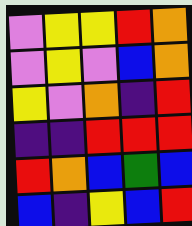[["violet", "yellow", "yellow", "red", "orange"], ["violet", "yellow", "violet", "blue", "orange"], ["yellow", "violet", "orange", "indigo", "red"], ["indigo", "indigo", "red", "red", "red"], ["red", "orange", "blue", "green", "blue"], ["blue", "indigo", "yellow", "blue", "red"]]